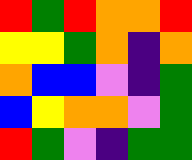[["red", "green", "red", "orange", "orange", "red"], ["yellow", "yellow", "green", "orange", "indigo", "orange"], ["orange", "blue", "blue", "violet", "indigo", "green"], ["blue", "yellow", "orange", "orange", "violet", "green"], ["red", "green", "violet", "indigo", "green", "green"]]